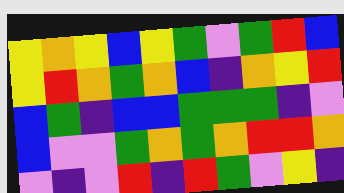[["yellow", "orange", "yellow", "blue", "yellow", "green", "violet", "green", "red", "blue"], ["yellow", "red", "orange", "green", "orange", "blue", "indigo", "orange", "yellow", "red"], ["blue", "green", "indigo", "blue", "blue", "green", "green", "green", "indigo", "violet"], ["blue", "violet", "violet", "green", "orange", "green", "orange", "red", "red", "orange"], ["violet", "indigo", "violet", "red", "indigo", "red", "green", "violet", "yellow", "indigo"]]